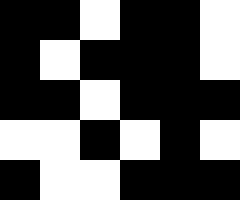[["black", "black", "white", "black", "black", "white"], ["black", "white", "black", "black", "black", "white"], ["black", "black", "white", "black", "black", "black"], ["white", "white", "black", "white", "black", "white"], ["black", "white", "white", "black", "black", "black"]]